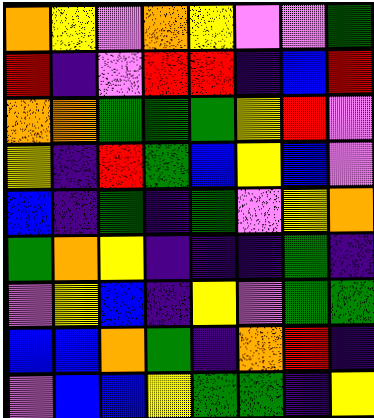[["orange", "yellow", "violet", "orange", "yellow", "violet", "violet", "green"], ["red", "indigo", "violet", "red", "red", "indigo", "blue", "red"], ["orange", "orange", "green", "green", "green", "yellow", "red", "violet"], ["yellow", "indigo", "red", "green", "blue", "yellow", "blue", "violet"], ["blue", "indigo", "green", "indigo", "green", "violet", "yellow", "orange"], ["green", "orange", "yellow", "indigo", "indigo", "indigo", "green", "indigo"], ["violet", "yellow", "blue", "indigo", "yellow", "violet", "green", "green"], ["blue", "blue", "orange", "green", "indigo", "orange", "red", "indigo"], ["violet", "blue", "blue", "yellow", "green", "green", "indigo", "yellow"]]